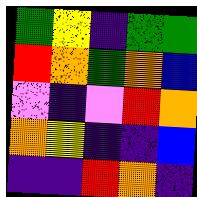[["green", "yellow", "indigo", "green", "green"], ["red", "orange", "green", "orange", "blue"], ["violet", "indigo", "violet", "red", "orange"], ["orange", "yellow", "indigo", "indigo", "blue"], ["indigo", "indigo", "red", "orange", "indigo"]]